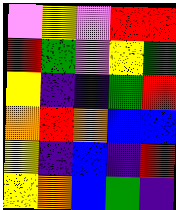[["violet", "yellow", "violet", "red", "red"], ["red", "green", "violet", "yellow", "green"], ["yellow", "indigo", "indigo", "green", "red"], ["orange", "red", "orange", "blue", "blue"], ["yellow", "indigo", "blue", "indigo", "red"], ["yellow", "orange", "blue", "green", "indigo"]]